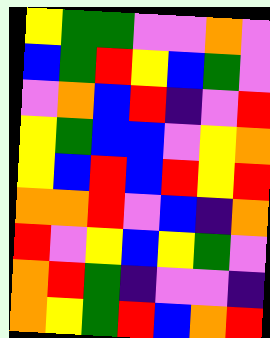[["yellow", "green", "green", "violet", "violet", "orange", "violet"], ["blue", "green", "red", "yellow", "blue", "green", "violet"], ["violet", "orange", "blue", "red", "indigo", "violet", "red"], ["yellow", "green", "blue", "blue", "violet", "yellow", "orange"], ["yellow", "blue", "red", "blue", "red", "yellow", "red"], ["orange", "orange", "red", "violet", "blue", "indigo", "orange"], ["red", "violet", "yellow", "blue", "yellow", "green", "violet"], ["orange", "red", "green", "indigo", "violet", "violet", "indigo"], ["orange", "yellow", "green", "red", "blue", "orange", "red"]]